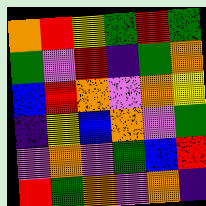[["orange", "red", "yellow", "green", "red", "green"], ["green", "violet", "red", "indigo", "green", "orange"], ["blue", "red", "orange", "violet", "orange", "yellow"], ["indigo", "yellow", "blue", "orange", "violet", "green"], ["violet", "orange", "violet", "green", "blue", "red"], ["red", "green", "orange", "violet", "orange", "indigo"]]